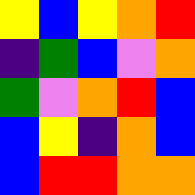[["yellow", "blue", "yellow", "orange", "red"], ["indigo", "green", "blue", "violet", "orange"], ["green", "violet", "orange", "red", "blue"], ["blue", "yellow", "indigo", "orange", "blue"], ["blue", "red", "red", "orange", "orange"]]